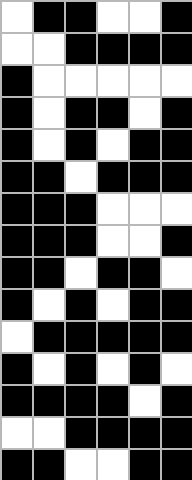[["white", "black", "black", "white", "white", "black"], ["white", "white", "black", "black", "black", "black"], ["black", "white", "white", "white", "white", "white"], ["black", "white", "black", "black", "white", "black"], ["black", "white", "black", "white", "black", "black"], ["black", "black", "white", "black", "black", "black"], ["black", "black", "black", "white", "white", "white"], ["black", "black", "black", "white", "white", "black"], ["black", "black", "white", "black", "black", "white"], ["black", "white", "black", "white", "black", "black"], ["white", "black", "black", "black", "black", "black"], ["black", "white", "black", "white", "black", "white"], ["black", "black", "black", "black", "white", "black"], ["white", "white", "black", "black", "black", "black"], ["black", "black", "white", "white", "black", "black"]]